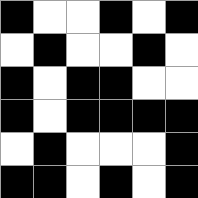[["black", "white", "white", "black", "white", "black"], ["white", "black", "white", "white", "black", "white"], ["black", "white", "black", "black", "white", "white"], ["black", "white", "black", "black", "black", "black"], ["white", "black", "white", "white", "white", "black"], ["black", "black", "white", "black", "white", "black"]]